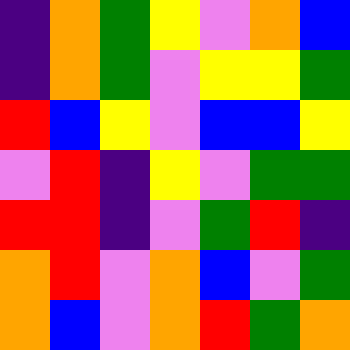[["indigo", "orange", "green", "yellow", "violet", "orange", "blue"], ["indigo", "orange", "green", "violet", "yellow", "yellow", "green"], ["red", "blue", "yellow", "violet", "blue", "blue", "yellow"], ["violet", "red", "indigo", "yellow", "violet", "green", "green"], ["red", "red", "indigo", "violet", "green", "red", "indigo"], ["orange", "red", "violet", "orange", "blue", "violet", "green"], ["orange", "blue", "violet", "orange", "red", "green", "orange"]]